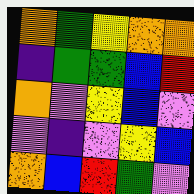[["orange", "green", "yellow", "orange", "orange"], ["indigo", "green", "green", "blue", "red"], ["orange", "violet", "yellow", "blue", "violet"], ["violet", "indigo", "violet", "yellow", "blue"], ["orange", "blue", "red", "green", "violet"]]